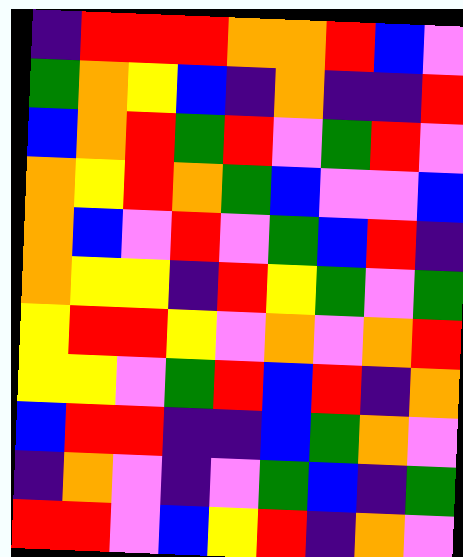[["indigo", "red", "red", "red", "orange", "orange", "red", "blue", "violet"], ["green", "orange", "yellow", "blue", "indigo", "orange", "indigo", "indigo", "red"], ["blue", "orange", "red", "green", "red", "violet", "green", "red", "violet"], ["orange", "yellow", "red", "orange", "green", "blue", "violet", "violet", "blue"], ["orange", "blue", "violet", "red", "violet", "green", "blue", "red", "indigo"], ["orange", "yellow", "yellow", "indigo", "red", "yellow", "green", "violet", "green"], ["yellow", "red", "red", "yellow", "violet", "orange", "violet", "orange", "red"], ["yellow", "yellow", "violet", "green", "red", "blue", "red", "indigo", "orange"], ["blue", "red", "red", "indigo", "indigo", "blue", "green", "orange", "violet"], ["indigo", "orange", "violet", "indigo", "violet", "green", "blue", "indigo", "green"], ["red", "red", "violet", "blue", "yellow", "red", "indigo", "orange", "violet"]]